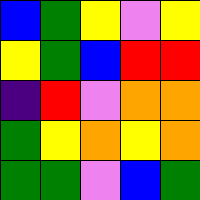[["blue", "green", "yellow", "violet", "yellow"], ["yellow", "green", "blue", "red", "red"], ["indigo", "red", "violet", "orange", "orange"], ["green", "yellow", "orange", "yellow", "orange"], ["green", "green", "violet", "blue", "green"]]